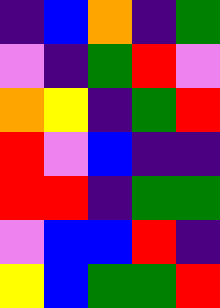[["indigo", "blue", "orange", "indigo", "green"], ["violet", "indigo", "green", "red", "violet"], ["orange", "yellow", "indigo", "green", "red"], ["red", "violet", "blue", "indigo", "indigo"], ["red", "red", "indigo", "green", "green"], ["violet", "blue", "blue", "red", "indigo"], ["yellow", "blue", "green", "green", "red"]]